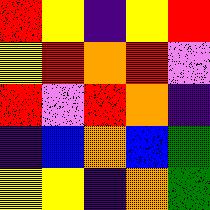[["red", "yellow", "indigo", "yellow", "red"], ["yellow", "red", "orange", "red", "violet"], ["red", "violet", "red", "orange", "indigo"], ["indigo", "blue", "orange", "blue", "green"], ["yellow", "yellow", "indigo", "orange", "green"]]